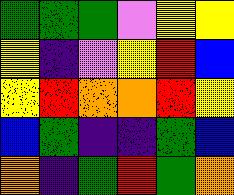[["green", "green", "green", "violet", "yellow", "yellow"], ["yellow", "indigo", "violet", "yellow", "red", "blue"], ["yellow", "red", "orange", "orange", "red", "yellow"], ["blue", "green", "indigo", "indigo", "green", "blue"], ["orange", "indigo", "green", "red", "green", "orange"]]